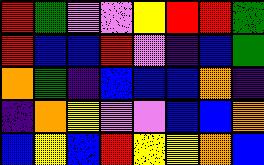[["red", "green", "violet", "violet", "yellow", "red", "red", "green"], ["red", "blue", "blue", "red", "violet", "indigo", "blue", "green"], ["orange", "green", "indigo", "blue", "blue", "blue", "orange", "indigo"], ["indigo", "orange", "yellow", "violet", "violet", "blue", "blue", "orange"], ["blue", "yellow", "blue", "red", "yellow", "yellow", "orange", "blue"]]